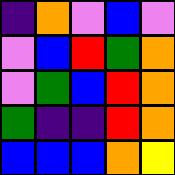[["indigo", "orange", "violet", "blue", "violet"], ["violet", "blue", "red", "green", "orange"], ["violet", "green", "blue", "red", "orange"], ["green", "indigo", "indigo", "red", "orange"], ["blue", "blue", "blue", "orange", "yellow"]]